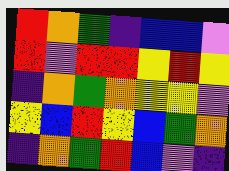[["red", "orange", "green", "indigo", "blue", "blue", "violet"], ["red", "violet", "red", "red", "yellow", "red", "yellow"], ["indigo", "orange", "green", "orange", "yellow", "yellow", "violet"], ["yellow", "blue", "red", "yellow", "blue", "green", "orange"], ["indigo", "orange", "green", "red", "blue", "violet", "indigo"]]